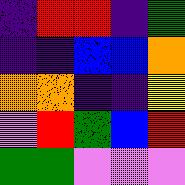[["indigo", "red", "red", "indigo", "green"], ["indigo", "indigo", "blue", "blue", "orange"], ["orange", "orange", "indigo", "indigo", "yellow"], ["violet", "red", "green", "blue", "red"], ["green", "green", "violet", "violet", "violet"]]